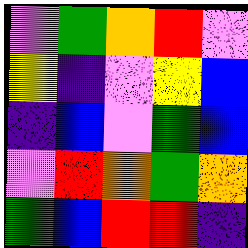[["violet", "green", "orange", "red", "violet"], ["yellow", "indigo", "violet", "yellow", "blue"], ["indigo", "blue", "violet", "green", "blue"], ["violet", "red", "orange", "green", "orange"], ["green", "blue", "red", "red", "indigo"]]